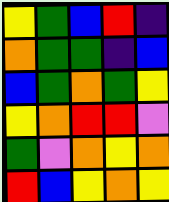[["yellow", "green", "blue", "red", "indigo"], ["orange", "green", "green", "indigo", "blue"], ["blue", "green", "orange", "green", "yellow"], ["yellow", "orange", "red", "red", "violet"], ["green", "violet", "orange", "yellow", "orange"], ["red", "blue", "yellow", "orange", "yellow"]]